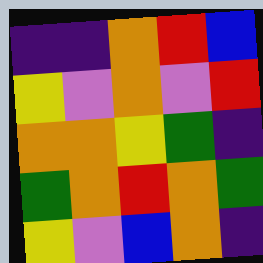[["indigo", "indigo", "orange", "red", "blue"], ["yellow", "violet", "orange", "violet", "red"], ["orange", "orange", "yellow", "green", "indigo"], ["green", "orange", "red", "orange", "green"], ["yellow", "violet", "blue", "orange", "indigo"]]